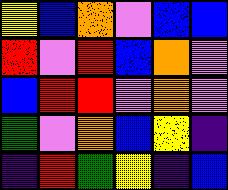[["yellow", "blue", "orange", "violet", "blue", "blue"], ["red", "violet", "red", "blue", "orange", "violet"], ["blue", "red", "red", "violet", "orange", "violet"], ["green", "violet", "orange", "blue", "yellow", "indigo"], ["indigo", "red", "green", "yellow", "indigo", "blue"]]